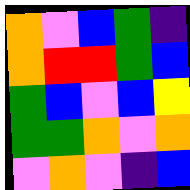[["orange", "violet", "blue", "green", "indigo"], ["orange", "red", "red", "green", "blue"], ["green", "blue", "violet", "blue", "yellow"], ["green", "green", "orange", "violet", "orange"], ["violet", "orange", "violet", "indigo", "blue"]]